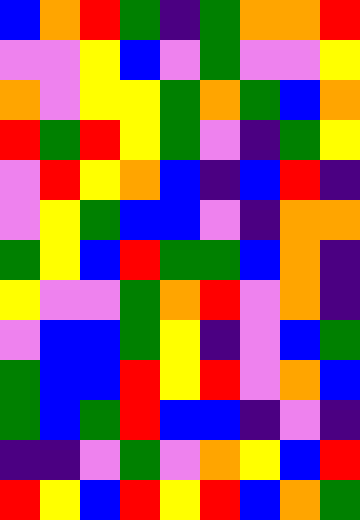[["blue", "orange", "red", "green", "indigo", "green", "orange", "orange", "red"], ["violet", "violet", "yellow", "blue", "violet", "green", "violet", "violet", "yellow"], ["orange", "violet", "yellow", "yellow", "green", "orange", "green", "blue", "orange"], ["red", "green", "red", "yellow", "green", "violet", "indigo", "green", "yellow"], ["violet", "red", "yellow", "orange", "blue", "indigo", "blue", "red", "indigo"], ["violet", "yellow", "green", "blue", "blue", "violet", "indigo", "orange", "orange"], ["green", "yellow", "blue", "red", "green", "green", "blue", "orange", "indigo"], ["yellow", "violet", "violet", "green", "orange", "red", "violet", "orange", "indigo"], ["violet", "blue", "blue", "green", "yellow", "indigo", "violet", "blue", "green"], ["green", "blue", "blue", "red", "yellow", "red", "violet", "orange", "blue"], ["green", "blue", "green", "red", "blue", "blue", "indigo", "violet", "indigo"], ["indigo", "indigo", "violet", "green", "violet", "orange", "yellow", "blue", "red"], ["red", "yellow", "blue", "red", "yellow", "red", "blue", "orange", "green"]]